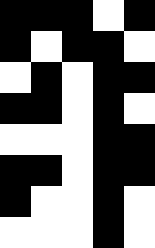[["black", "black", "black", "white", "black"], ["black", "white", "black", "black", "white"], ["white", "black", "white", "black", "black"], ["black", "black", "white", "black", "white"], ["white", "white", "white", "black", "black"], ["black", "black", "white", "black", "black"], ["black", "white", "white", "black", "white"], ["white", "white", "white", "black", "white"]]